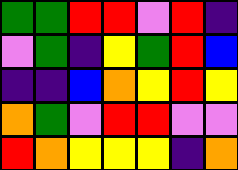[["green", "green", "red", "red", "violet", "red", "indigo"], ["violet", "green", "indigo", "yellow", "green", "red", "blue"], ["indigo", "indigo", "blue", "orange", "yellow", "red", "yellow"], ["orange", "green", "violet", "red", "red", "violet", "violet"], ["red", "orange", "yellow", "yellow", "yellow", "indigo", "orange"]]